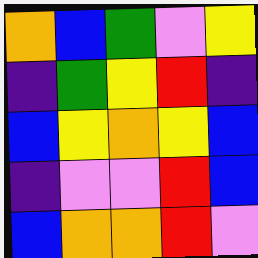[["orange", "blue", "green", "violet", "yellow"], ["indigo", "green", "yellow", "red", "indigo"], ["blue", "yellow", "orange", "yellow", "blue"], ["indigo", "violet", "violet", "red", "blue"], ["blue", "orange", "orange", "red", "violet"]]